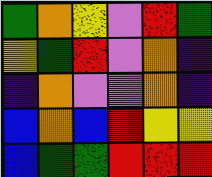[["green", "orange", "yellow", "violet", "red", "green"], ["yellow", "green", "red", "violet", "orange", "indigo"], ["indigo", "orange", "violet", "violet", "orange", "indigo"], ["blue", "orange", "blue", "red", "yellow", "yellow"], ["blue", "green", "green", "red", "red", "red"]]